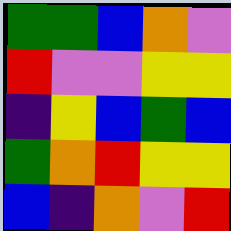[["green", "green", "blue", "orange", "violet"], ["red", "violet", "violet", "yellow", "yellow"], ["indigo", "yellow", "blue", "green", "blue"], ["green", "orange", "red", "yellow", "yellow"], ["blue", "indigo", "orange", "violet", "red"]]